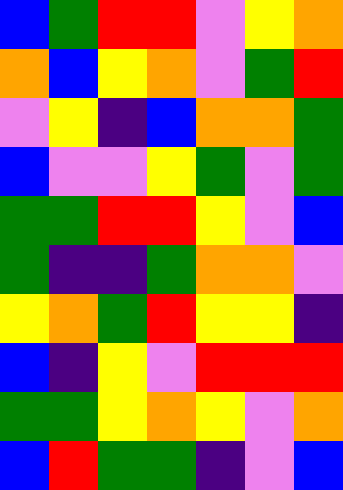[["blue", "green", "red", "red", "violet", "yellow", "orange"], ["orange", "blue", "yellow", "orange", "violet", "green", "red"], ["violet", "yellow", "indigo", "blue", "orange", "orange", "green"], ["blue", "violet", "violet", "yellow", "green", "violet", "green"], ["green", "green", "red", "red", "yellow", "violet", "blue"], ["green", "indigo", "indigo", "green", "orange", "orange", "violet"], ["yellow", "orange", "green", "red", "yellow", "yellow", "indigo"], ["blue", "indigo", "yellow", "violet", "red", "red", "red"], ["green", "green", "yellow", "orange", "yellow", "violet", "orange"], ["blue", "red", "green", "green", "indigo", "violet", "blue"]]